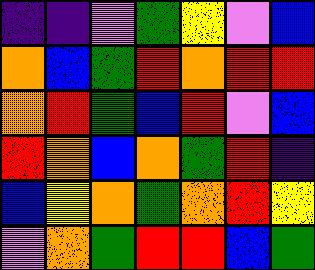[["indigo", "indigo", "violet", "green", "yellow", "violet", "blue"], ["orange", "blue", "green", "red", "orange", "red", "red"], ["orange", "red", "green", "blue", "red", "violet", "blue"], ["red", "orange", "blue", "orange", "green", "red", "indigo"], ["blue", "yellow", "orange", "green", "orange", "red", "yellow"], ["violet", "orange", "green", "red", "red", "blue", "green"]]